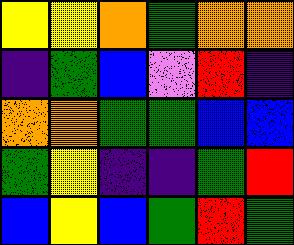[["yellow", "yellow", "orange", "green", "orange", "orange"], ["indigo", "green", "blue", "violet", "red", "indigo"], ["orange", "orange", "green", "green", "blue", "blue"], ["green", "yellow", "indigo", "indigo", "green", "red"], ["blue", "yellow", "blue", "green", "red", "green"]]